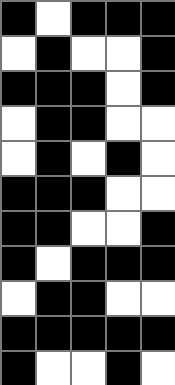[["black", "white", "black", "black", "black"], ["white", "black", "white", "white", "black"], ["black", "black", "black", "white", "black"], ["white", "black", "black", "white", "white"], ["white", "black", "white", "black", "white"], ["black", "black", "black", "white", "white"], ["black", "black", "white", "white", "black"], ["black", "white", "black", "black", "black"], ["white", "black", "black", "white", "white"], ["black", "black", "black", "black", "black"], ["black", "white", "white", "black", "white"]]